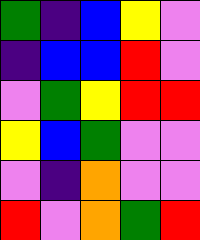[["green", "indigo", "blue", "yellow", "violet"], ["indigo", "blue", "blue", "red", "violet"], ["violet", "green", "yellow", "red", "red"], ["yellow", "blue", "green", "violet", "violet"], ["violet", "indigo", "orange", "violet", "violet"], ["red", "violet", "orange", "green", "red"]]